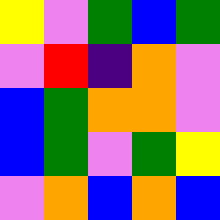[["yellow", "violet", "green", "blue", "green"], ["violet", "red", "indigo", "orange", "violet"], ["blue", "green", "orange", "orange", "violet"], ["blue", "green", "violet", "green", "yellow"], ["violet", "orange", "blue", "orange", "blue"]]